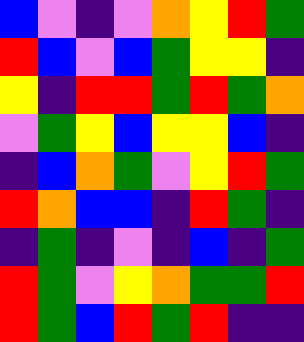[["blue", "violet", "indigo", "violet", "orange", "yellow", "red", "green"], ["red", "blue", "violet", "blue", "green", "yellow", "yellow", "indigo"], ["yellow", "indigo", "red", "red", "green", "red", "green", "orange"], ["violet", "green", "yellow", "blue", "yellow", "yellow", "blue", "indigo"], ["indigo", "blue", "orange", "green", "violet", "yellow", "red", "green"], ["red", "orange", "blue", "blue", "indigo", "red", "green", "indigo"], ["indigo", "green", "indigo", "violet", "indigo", "blue", "indigo", "green"], ["red", "green", "violet", "yellow", "orange", "green", "green", "red"], ["red", "green", "blue", "red", "green", "red", "indigo", "indigo"]]